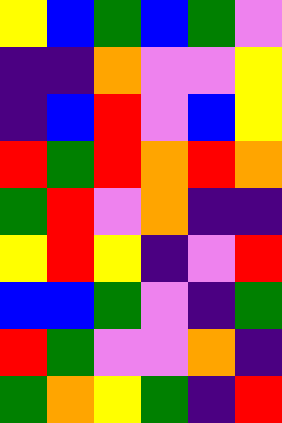[["yellow", "blue", "green", "blue", "green", "violet"], ["indigo", "indigo", "orange", "violet", "violet", "yellow"], ["indigo", "blue", "red", "violet", "blue", "yellow"], ["red", "green", "red", "orange", "red", "orange"], ["green", "red", "violet", "orange", "indigo", "indigo"], ["yellow", "red", "yellow", "indigo", "violet", "red"], ["blue", "blue", "green", "violet", "indigo", "green"], ["red", "green", "violet", "violet", "orange", "indigo"], ["green", "orange", "yellow", "green", "indigo", "red"]]